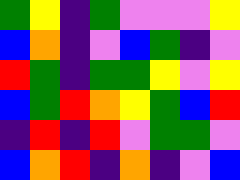[["green", "yellow", "indigo", "green", "violet", "violet", "violet", "yellow"], ["blue", "orange", "indigo", "violet", "blue", "green", "indigo", "violet"], ["red", "green", "indigo", "green", "green", "yellow", "violet", "yellow"], ["blue", "green", "red", "orange", "yellow", "green", "blue", "red"], ["indigo", "red", "indigo", "red", "violet", "green", "green", "violet"], ["blue", "orange", "red", "indigo", "orange", "indigo", "violet", "blue"]]